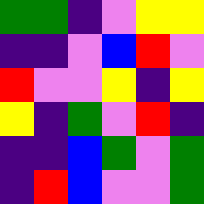[["green", "green", "indigo", "violet", "yellow", "yellow"], ["indigo", "indigo", "violet", "blue", "red", "violet"], ["red", "violet", "violet", "yellow", "indigo", "yellow"], ["yellow", "indigo", "green", "violet", "red", "indigo"], ["indigo", "indigo", "blue", "green", "violet", "green"], ["indigo", "red", "blue", "violet", "violet", "green"]]